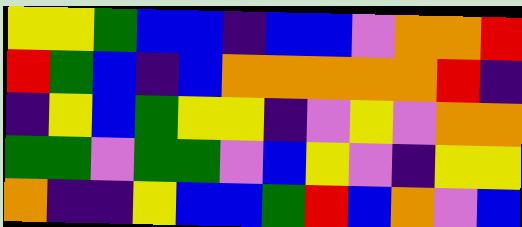[["yellow", "yellow", "green", "blue", "blue", "indigo", "blue", "blue", "violet", "orange", "orange", "red"], ["red", "green", "blue", "indigo", "blue", "orange", "orange", "orange", "orange", "orange", "red", "indigo"], ["indigo", "yellow", "blue", "green", "yellow", "yellow", "indigo", "violet", "yellow", "violet", "orange", "orange"], ["green", "green", "violet", "green", "green", "violet", "blue", "yellow", "violet", "indigo", "yellow", "yellow"], ["orange", "indigo", "indigo", "yellow", "blue", "blue", "green", "red", "blue", "orange", "violet", "blue"]]